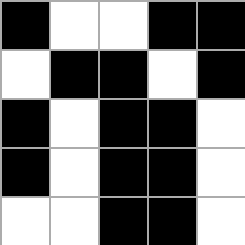[["black", "white", "white", "black", "black"], ["white", "black", "black", "white", "black"], ["black", "white", "black", "black", "white"], ["black", "white", "black", "black", "white"], ["white", "white", "black", "black", "white"]]